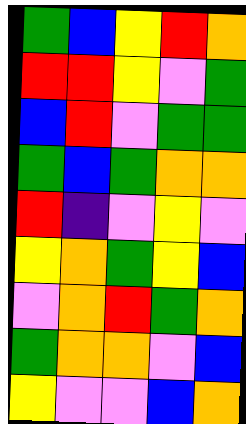[["green", "blue", "yellow", "red", "orange"], ["red", "red", "yellow", "violet", "green"], ["blue", "red", "violet", "green", "green"], ["green", "blue", "green", "orange", "orange"], ["red", "indigo", "violet", "yellow", "violet"], ["yellow", "orange", "green", "yellow", "blue"], ["violet", "orange", "red", "green", "orange"], ["green", "orange", "orange", "violet", "blue"], ["yellow", "violet", "violet", "blue", "orange"]]